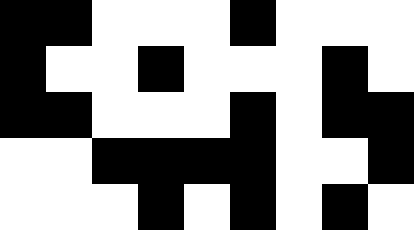[["black", "black", "white", "white", "white", "black", "white", "white", "white"], ["black", "white", "white", "black", "white", "white", "white", "black", "white"], ["black", "black", "white", "white", "white", "black", "white", "black", "black"], ["white", "white", "black", "black", "black", "black", "white", "white", "black"], ["white", "white", "white", "black", "white", "black", "white", "black", "white"]]